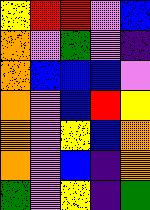[["yellow", "red", "red", "violet", "blue"], ["orange", "violet", "green", "violet", "indigo"], ["orange", "blue", "blue", "blue", "violet"], ["orange", "violet", "blue", "red", "yellow"], ["orange", "violet", "yellow", "blue", "orange"], ["orange", "violet", "blue", "indigo", "orange"], ["green", "violet", "yellow", "indigo", "green"]]